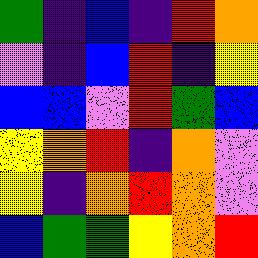[["green", "indigo", "blue", "indigo", "red", "orange"], ["violet", "indigo", "blue", "red", "indigo", "yellow"], ["blue", "blue", "violet", "red", "green", "blue"], ["yellow", "orange", "red", "indigo", "orange", "violet"], ["yellow", "indigo", "orange", "red", "orange", "violet"], ["blue", "green", "green", "yellow", "orange", "red"]]